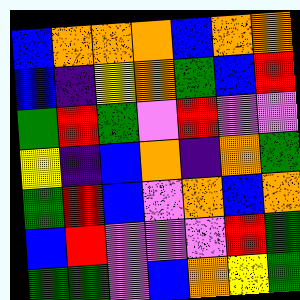[["blue", "orange", "orange", "orange", "blue", "orange", "orange"], ["blue", "indigo", "yellow", "orange", "green", "blue", "red"], ["green", "red", "green", "violet", "red", "violet", "violet"], ["yellow", "indigo", "blue", "orange", "indigo", "orange", "green"], ["green", "red", "blue", "violet", "orange", "blue", "orange"], ["blue", "red", "violet", "violet", "violet", "red", "green"], ["green", "green", "violet", "blue", "orange", "yellow", "green"]]